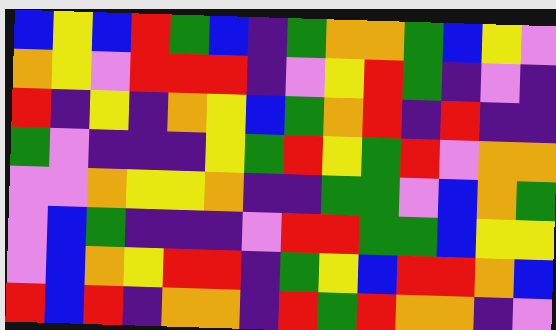[["blue", "yellow", "blue", "red", "green", "blue", "indigo", "green", "orange", "orange", "green", "blue", "yellow", "violet"], ["orange", "yellow", "violet", "red", "red", "red", "indigo", "violet", "yellow", "red", "green", "indigo", "violet", "indigo"], ["red", "indigo", "yellow", "indigo", "orange", "yellow", "blue", "green", "orange", "red", "indigo", "red", "indigo", "indigo"], ["green", "violet", "indigo", "indigo", "indigo", "yellow", "green", "red", "yellow", "green", "red", "violet", "orange", "orange"], ["violet", "violet", "orange", "yellow", "yellow", "orange", "indigo", "indigo", "green", "green", "violet", "blue", "orange", "green"], ["violet", "blue", "green", "indigo", "indigo", "indigo", "violet", "red", "red", "green", "green", "blue", "yellow", "yellow"], ["violet", "blue", "orange", "yellow", "red", "red", "indigo", "green", "yellow", "blue", "red", "red", "orange", "blue"], ["red", "blue", "red", "indigo", "orange", "orange", "indigo", "red", "green", "red", "orange", "orange", "indigo", "violet"]]